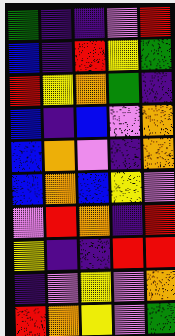[["green", "indigo", "indigo", "violet", "red"], ["blue", "indigo", "red", "yellow", "green"], ["red", "yellow", "orange", "green", "indigo"], ["blue", "indigo", "blue", "violet", "orange"], ["blue", "orange", "violet", "indigo", "orange"], ["blue", "orange", "blue", "yellow", "violet"], ["violet", "red", "orange", "indigo", "red"], ["yellow", "indigo", "indigo", "red", "red"], ["indigo", "violet", "yellow", "violet", "orange"], ["red", "orange", "yellow", "violet", "green"]]